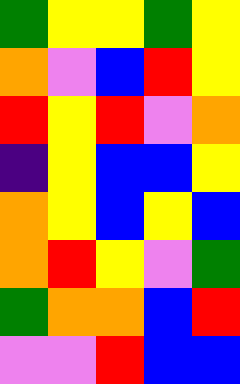[["green", "yellow", "yellow", "green", "yellow"], ["orange", "violet", "blue", "red", "yellow"], ["red", "yellow", "red", "violet", "orange"], ["indigo", "yellow", "blue", "blue", "yellow"], ["orange", "yellow", "blue", "yellow", "blue"], ["orange", "red", "yellow", "violet", "green"], ["green", "orange", "orange", "blue", "red"], ["violet", "violet", "red", "blue", "blue"]]